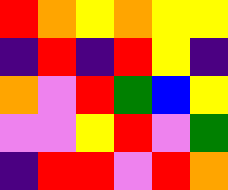[["red", "orange", "yellow", "orange", "yellow", "yellow"], ["indigo", "red", "indigo", "red", "yellow", "indigo"], ["orange", "violet", "red", "green", "blue", "yellow"], ["violet", "violet", "yellow", "red", "violet", "green"], ["indigo", "red", "red", "violet", "red", "orange"]]